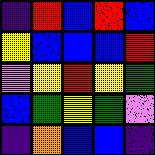[["indigo", "red", "blue", "red", "blue"], ["yellow", "blue", "blue", "blue", "red"], ["violet", "yellow", "red", "yellow", "green"], ["blue", "green", "yellow", "green", "violet"], ["indigo", "orange", "blue", "blue", "indigo"]]